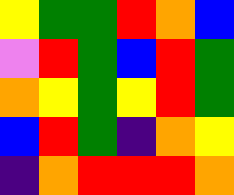[["yellow", "green", "green", "red", "orange", "blue"], ["violet", "red", "green", "blue", "red", "green"], ["orange", "yellow", "green", "yellow", "red", "green"], ["blue", "red", "green", "indigo", "orange", "yellow"], ["indigo", "orange", "red", "red", "red", "orange"]]